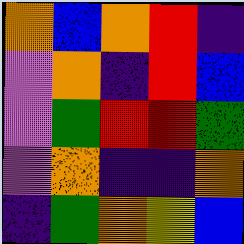[["orange", "blue", "orange", "red", "indigo"], ["violet", "orange", "indigo", "red", "blue"], ["violet", "green", "red", "red", "green"], ["violet", "orange", "indigo", "indigo", "orange"], ["indigo", "green", "orange", "yellow", "blue"]]